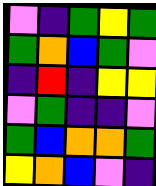[["violet", "indigo", "green", "yellow", "green"], ["green", "orange", "blue", "green", "violet"], ["indigo", "red", "indigo", "yellow", "yellow"], ["violet", "green", "indigo", "indigo", "violet"], ["green", "blue", "orange", "orange", "green"], ["yellow", "orange", "blue", "violet", "indigo"]]